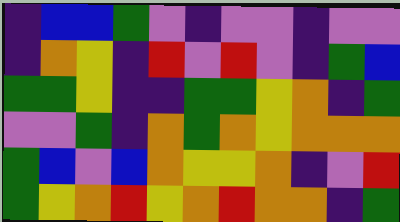[["indigo", "blue", "blue", "green", "violet", "indigo", "violet", "violet", "indigo", "violet", "violet"], ["indigo", "orange", "yellow", "indigo", "red", "violet", "red", "violet", "indigo", "green", "blue"], ["green", "green", "yellow", "indigo", "indigo", "green", "green", "yellow", "orange", "indigo", "green"], ["violet", "violet", "green", "indigo", "orange", "green", "orange", "yellow", "orange", "orange", "orange"], ["green", "blue", "violet", "blue", "orange", "yellow", "yellow", "orange", "indigo", "violet", "red"], ["green", "yellow", "orange", "red", "yellow", "orange", "red", "orange", "orange", "indigo", "green"]]